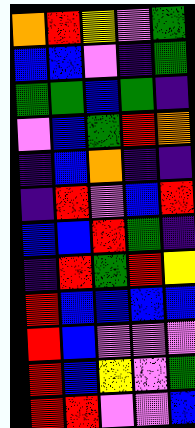[["orange", "red", "yellow", "violet", "green"], ["blue", "blue", "violet", "indigo", "green"], ["green", "green", "blue", "green", "indigo"], ["violet", "blue", "green", "red", "orange"], ["indigo", "blue", "orange", "indigo", "indigo"], ["indigo", "red", "violet", "blue", "red"], ["blue", "blue", "red", "green", "indigo"], ["indigo", "red", "green", "red", "yellow"], ["red", "blue", "blue", "blue", "blue"], ["red", "blue", "violet", "violet", "violet"], ["red", "blue", "yellow", "violet", "green"], ["red", "red", "violet", "violet", "blue"]]